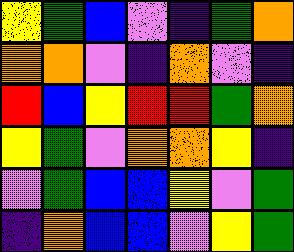[["yellow", "green", "blue", "violet", "indigo", "green", "orange"], ["orange", "orange", "violet", "indigo", "orange", "violet", "indigo"], ["red", "blue", "yellow", "red", "red", "green", "orange"], ["yellow", "green", "violet", "orange", "orange", "yellow", "indigo"], ["violet", "green", "blue", "blue", "yellow", "violet", "green"], ["indigo", "orange", "blue", "blue", "violet", "yellow", "green"]]